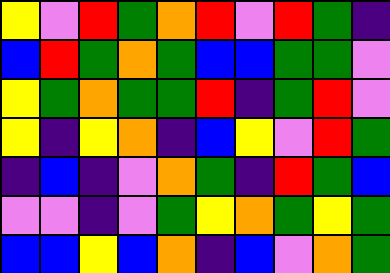[["yellow", "violet", "red", "green", "orange", "red", "violet", "red", "green", "indigo"], ["blue", "red", "green", "orange", "green", "blue", "blue", "green", "green", "violet"], ["yellow", "green", "orange", "green", "green", "red", "indigo", "green", "red", "violet"], ["yellow", "indigo", "yellow", "orange", "indigo", "blue", "yellow", "violet", "red", "green"], ["indigo", "blue", "indigo", "violet", "orange", "green", "indigo", "red", "green", "blue"], ["violet", "violet", "indigo", "violet", "green", "yellow", "orange", "green", "yellow", "green"], ["blue", "blue", "yellow", "blue", "orange", "indigo", "blue", "violet", "orange", "green"]]